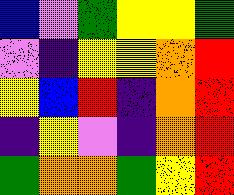[["blue", "violet", "green", "yellow", "yellow", "green"], ["violet", "indigo", "yellow", "yellow", "orange", "red"], ["yellow", "blue", "red", "indigo", "orange", "red"], ["indigo", "yellow", "violet", "indigo", "orange", "red"], ["green", "orange", "orange", "green", "yellow", "red"]]